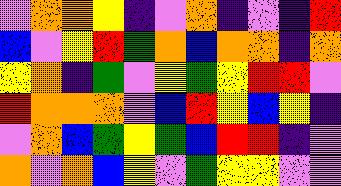[["violet", "orange", "orange", "yellow", "indigo", "violet", "orange", "indigo", "violet", "indigo", "red"], ["blue", "violet", "yellow", "red", "green", "orange", "blue", "orange", "orange", "indigo", "orange"], ["yellow", "orange", "indigo", "green", "violet", "yellow", "green", "yellow", "red", "red", "violet"], ["red", "orange", "orange", "orange", "violet", "blue", "red", "yellow", "blue", "yellow", "indigo"], ["violet", "orange", "blue", "green", "yellow", "green", "blue", "red", "red", "indigo", "violet"], ["orange", "violet", "orange", "blue", "yellow", "violet", "green", "yellow", "yellow", "violet", "violet"]]